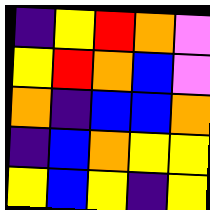[["indigo", "yellow", "red", "orange", "violet"], ["yellow", "red", "orange", "blue", "violet"], ["orange", "indigo", "blue", "blue", "orange"], ["indigo", "blue", "orange", "yellow", "yellow"], ["yellow", "blue", "yellow", "indigo", "yellow"]]